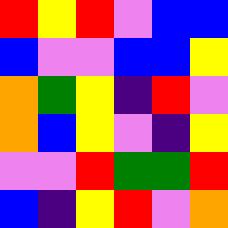[["red", "yellow", "red", "violet", "blue", "blue"], ["blue", "violet", "violet", "blue", "blue", "yellow"], ["orange", "green", "yellow", "indigo", "red", "violet"], ["orange", "blue", "yellow", "violet", "indigo", "yellow"], ["violet", "violet", "red", "green", "green", "red"], ["blue", "indigo", "yellow", "red", "violet", "orange"]]